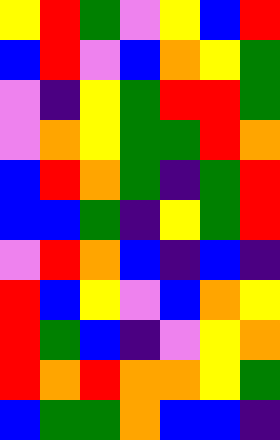[["yellow", "red", "green", "violet", "yellow", "blue", "red"], ["blue", "red", "violet", "blue", "orange", "yellow", "green"], ["violet", "indigo", "yellow", "green", "red", "red", "green"], ["violet", "orange", "yellow", "green", "green", "red", "orange"], ["blue", "red", "orange", "green", "indigo", "green", "red"], ["blue", "blue", "green", "indigo", "yellow", "green", "red"], ["violet", "red", "orange", "blue", "indigo", "blue", "indigo"], ["red", "blue", "yellow", "violet", "blue", "orange", "yellow"], ["red", "green", "blue", "indigo", "violet", "yellow", "orange"], ["red", "orange", "red", "orange", "orange", "yellow", "green"], ["blue", "green", "green", "orange", "blue", "blue", "indigo"]]